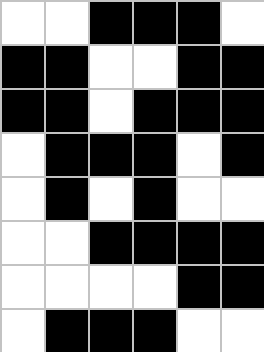[["white", "white", "black", "black", "black", "white"], ["black", "black", "white", "white", "black", "black"], ["black", "black", "white", "black", "black", "black"], ["white", "black", "black", "black", "white", "black"], ["white", "black", "white", "black", "white", "white"], ["white", "white", "black", "black", "black", "black"], ["white", "white", "white", "white", "black", "black"], ["white", "black", "black", "black", "white", "white"]]